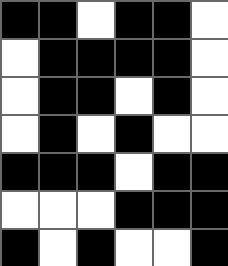[["black", "black", "white", "black", "black", "white"], ["white", "black", "black", "black", "black", "white"], ["white", "black", "black", "white", "black", "white"], ["white", "black", "white", "black", "white", "white"], ["black", "black", "black", "white", "black", "black"], ["white", "white", "white", "black", "black", "black"], ["black", "white", "black", "white", "white", "black"]]